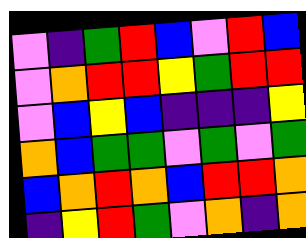[["violet", "indigo", "green", "red", "blue", "violet", "red", "blue"], ["violet", "orange", "red", "red", "yellow", "green", "red", "red"], ["violet", "blue", "yellow", "blue", "indigo", "indigo", "indigo", "yellow"], ["orange", "blue", "green", "green", "violet", "green", "violet", "green"], ["blue", "orange", "red", "orange", "blue", "red", "red", "orange"], ["indigo", "yellow", "red", "green", "violet", "orange", "indigo", "orange"]]